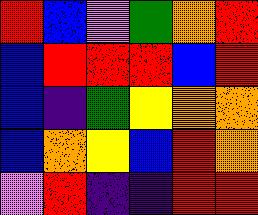[["red", "blue", "violet", "green", "orange", "red"], ["blue", "red", "red", "red", "blue", "red"], ["blue", "indigo", "green", "yellow", "orange", "orange"], ["blue", "orange", "yellow", "blue", "red", "orange"], ["violet", "red", "indigo", "indigo", "red", "red"]]